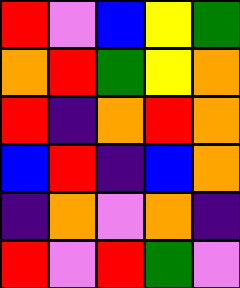[["red", "violet", "blue", "yellow", "green"], ["orange", "red", "green", "yellow", "orange"], ["red", "indigo", "orange", "red", "orange"], ["blue", "red", "indigo", "blue", "orange"], ["indigo", "orange", "violet", "orange", "indigo"], ["red", "violet", "red", "green", "violet"]]